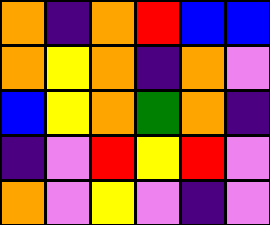[["orange", "indigo", "orange", "red", "blue", "blue"], ["orange", "yellow", "orange", "indigo", "orange", "violet"], ["blue", "yellow", "orange", "green", "orange", "indigo"], ["indigo", "violet", "red", "yellow", "red", "violet"], ["orange", "violet", "yellow", "violet", "indigo", "violet"]]